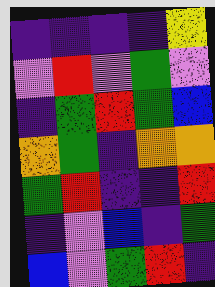[["indigo", "indigo", "indigo", "indigo", "yellow"], ["violet", "red", "violet", "green", "violet"], ["indigo", "green", "red", "green", "blue"], ["orange", "green", "indigo", "orange", "orange"], ["green", "red", "indigo", "indigo", "red"], ["indigo", "violet", "blue", "indigo", "green"], ["blue", "violet", "green", "red", "indigo"]]